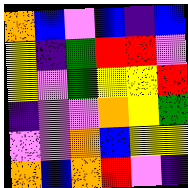[["orange", "blue", "violet", "blue", "indigo", "blue"], ["yellow", "indigo", "green", "red", "red", "violet"], ["yellow", "violet", "green", "yellow", "yellow", "red"], ["indigo", "violet", "violet", "orange", "yellow", "green"], ["violet", "violet", "orange", "blue", "yellow", "yellow"], ["orange", "blue", "orange", "red", "violet", "indigo"]]